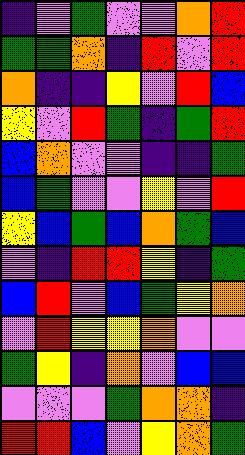[["indigo", "violet", "green", "violet", "violet", "orange", "red"], ["green", "green", "orange", "indigo", "red", "violet", "red"], ["orange", "indigo", "indigo", "yellow", "violet", "red", "blue"], ["yellow", "violet", "red", "green", "indigo", "green", "red"], ["blue", "orange", "violet", "violet", "indigo", "indigo", "green"], ["blue", "green", "violet", "violet", "yellow", "violet", "red"], ["yellow", "blue", "green", "blue", "orange", "green", "blue"], ["violet", "indigo", "red", "red", "yellow", "indigo", "green"], ["blue", "red", "violet", "blue", "green", "yellow", "orange"], ["violet", "red", "yellow", "yellow", "orange", "violet", "violet"], ["green", "yellow", "indigo", "orange", "violet", "blue", "blue"], ["violet", "violet", "violet", "green", "orange", "orange", "indigo"], ["red", "red", "blue", "violet", "yellow", "orange", "green"]]